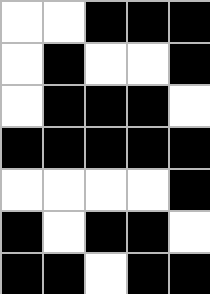[["white", "white", "black", "black", "black"], ["white", "black", "white", "white", "black"], ["white", "black", "black", "black", "white"], ["black", "black", "black", "black", "black"], ["white", "white", "white", "white", "black"], ["black", "white", "black", "black", "white"], ["black", "black", "white", "black", "black"]]